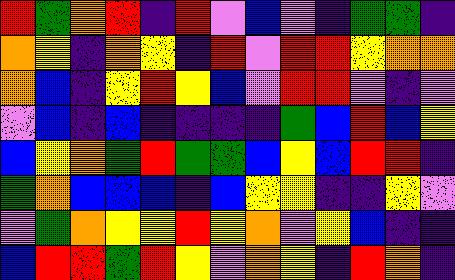[["red", "green", "orange", "red", "indigo", "red", "violet", "blue", "violet", "indigo", "green", "green", "indigo"], ["orange", "yellow", "indigo", "orange", "yellow", "indigo", "red", "violet", "red", "red", "yellow", "orange", "orange"], ["orange", "blue", "indigo", "yellow", "red", "yellow", "blue", "violet", "red", "red", "violet", "indigo", "violet"], ["violet", "blue", "indigo", "blue", "indigo", "indigo", "indigo", "indigo", "green", "blue", "red", "blue", "yellow"], ["blue", "yellow", "orange", "green", "red", "green", "green", "blue", "yellow", "blue", "red", "red", "indigo"], ["green", "orange", "blue", "blue", "blue", "indigo", "blue", "yellow", "yellow", "indigo", "indigo", "yellow", "violet"], ["violet", "green", "orange", "yellow", "yellow", "red", "yellow", "orange", "violet", "yellow", "blue", "indigo", "indigo"], ["blue", "red", "red", "green", "red", "yellow", "violet", "orange", "yellow", "indigo", "red", "orange", "indigo"]]